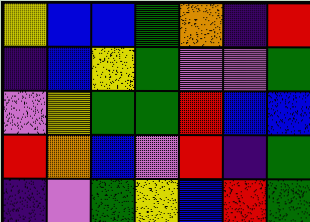[["yellow", "blue", "blue", "green", "orange", "indigo", "red"], ["indigo", "blue", "yellow", "green", "violet", "violet", "green"], ["violet", "yellow", "green", "green", "red", "blue", "blue"], ["red", "orange", "blue", "violet", "red", "indigo", "green"], ["indigo", "violet", "green", "yellow", "blue", "red", "green"]]